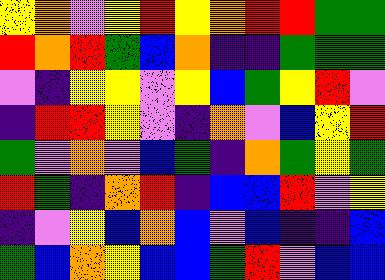[["yellow", "orange", "violet", "yellow", "red", "yellow", "orange", "red", "red", "green", "green"], ["red", "orange", "red", "green", "blue", "orange", "indigo", "indigo", "green", "green", "green"], ["violet", "indigo", "yellow", "yellow", "violet", "yellow", "blue", "green", "yellow", "red", "violet"], ["indigo", "red", "red", "yellow", "violet", "indigo", "orange", "violet", "blue", "yellow", "red"], ["green", "violet", "orange", "violet", "blue", "green", "indigo", "orange", "green", "yellow", "green"], ["red", "green", "indigo", "orange", "red", "indigo", "blue", "blue", "red", "violet", "yellow"], ["indigo", "violet", "yellow", "blue", "orange", "blue", "violet", "blue", "indigo", "indigo", "blue"], ["green", "blue", "orange", "yellow", "blue", "blue", "green", "red", "violet", "blue", "blue"]]